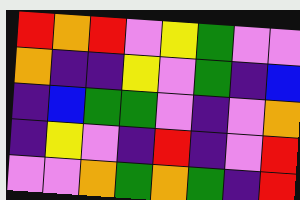[["red", "orange", "red", "violet", "yellow", "green", "violet", "violet"], ["orange", "indigo", "indigo", "yellow", "violet", "green", "indigo", "blue"], ["indigo", "blue", "green", "green", "violet", "indigo", "violet", "orange"], ["indigo", "yellow", "violet", "indigo", "red", "indigo", "violet", "red"], ["violet", "violet", "orange", "green", "orange", "green", "indigo", "red"]]